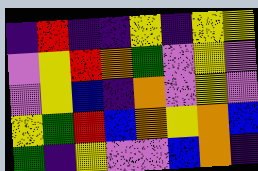[["indigo", "red", "indigo", "indigo", "yellow", "indigo", "yellow", "yellow"], ["violet", "yellow", "red", "orange", "green", "violet", "yellow", "violet"], ["violet", "yellow", "blue", "indigo", "orange", "violet", "yellow", "violet"], ["yellow", "green", "red", "blue", "orange", "yellow", "orange", "blue"], ["green", "indigo", "yellow", "violet", "violet", "blue", "orange", "indigo"]]